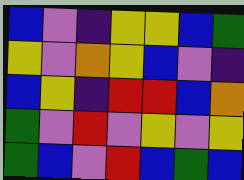[["blue", "violet", "indigo", "yellow", "yellow", "blue", "green"], ["yellow", "violet", "orange", "yellow", "blue", "violet", "indigo"], ["blue", "yellow", "indigo", "red", "red", "blue", "orange"], ["green", "violet", "red", "violet", "yellow", "violet", "yellow"], ["green", "blue", "violet", "red", "blue", "green", "blue"]]